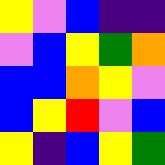[["yellow", "violet", "blue", "indigo", "indigo"], ["violet", "blue", "yellow", "green", "orange"], ["blue", "blue", "orange", "yellow", "violet"], ["blue", "yellow", "red", "violet", "blue"], ["yellow", "indigo", "blue", "yellow", "green"]]